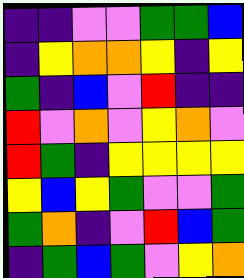[["indigo", "indigo", "violet", "violet", "green", "green", "blue"], ["indigo", "yellow", "orange", "orange", "yellow", "indigo", "yellow"], ["green", "indigo", "blue", "violet", "red", "indigo", "indigo"], ["red", "violet", "orange", "violet", "yellow", "orange", "violet"], ["red", "green", "indigo", "yellow", "yellow", "yellow", "yellow"], ["yellow", "blue", "yellow", "green", "violet", "violet", "green"], ["green", "orange", "indigo", "violet", "red", "blue", "green"], ["indigo", "green", "blue", "green", "violet", "yellow", "orange"]]